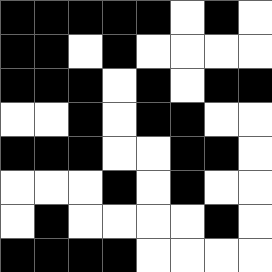[["black", "black", "black", "black", "black", "white", "black", "white"], ["black", "black", "white", "black", "white", "white", "white", "white"], ["black", "black", "black", "white", "black", "white", "black", "black"], ["white", "white", "black", "white", "black", "black", "white", "white"], ["black", "black", "black", "white", "white", "black", "black", "white"], ["white", "white", "white", "black", "white", "black", "white", "white"], ["white", "black", "white", "white", "white", "white", "black", "white"], ["black", "black", "black", "black", "white", "white", "white", "white"]]